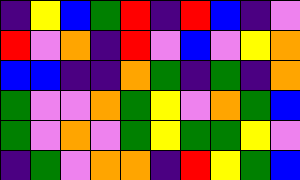[["indigo", "yellow", "blue", "green", "red", "indigo", "red", "blue", "indigo", "violet"], ["red", "violet", "orange", "indigo", "red", "violet", "blue", "violet", "yellow", "orange"], ["blue", "blue", "indigo", "indigo", "orange", "green", "indigo", "green", "indigo", "orange"], ["green", "violet", "violet", "orange", "green", "yellow", "violet", "orange", "green", "blue"], ["green", "violet", "orange", "violet", "green", "yellow", "green", "green", "yellow", "violet"], ["indigo", "green", "violet", "orange", "orange", "indigo", "red", "yellow", "green", "blue"]]